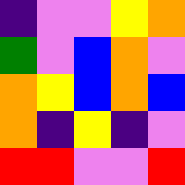[["indigo", "violet", "violet", "yellow", "orange"], ["green", "violet", "blue", "orange", "violet"], ["orange", "yellow", "blue", "orange", "blue"], ["orange", "indigo", "yellow", "indigo", "violet"], ["red", "red", "violet", "violet", "red"]]